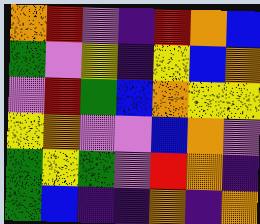[["orange", "red", "violet", "indigo", "red", "orange", "blue"], ["green", "violet", "yellow", "indigo", "yellow", "blue", "orange"], ["violet", "red", "green", "blue", "orange", "yellow", "yellow"], ["yellow", "orange", "violet", "violet", "blue", "orange", "violet"], ["green", "yellow", "green", "violet", "red", "orange", "indigo"], ["green", "blue", "indigo", "indigo", "orange", "indigo", "orange"]]